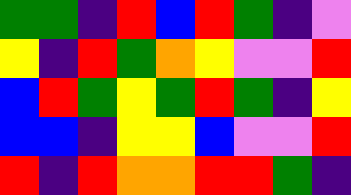[["green", "green", "indigo", "red", "blue", "red", "green", "indigo", "violet"], ["yellow", "indigo", "red", "green", "orange", "yellow", "violet", "violet", "red"], ["blue", "red", "green", "yellow", "green", "red", "green", "indigo", "yellow"], ["blue", "blue", "indigo", "yellow", "yellow", "blue", "violet", "violet", "red"], ["red", "indigo", "red", "orange", "orange", "red", "red", "green", "indigo"]]